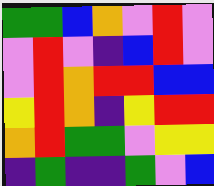[["green", "green", "blue", "orange", "violet", "red", "violet"], ["violet", "red", "violet", "indigo", "blue", "red", "violet"], ["violet", "red", "orange", "red", "red", "blue", "blue"], ["yellow", "red", "orange", "indigo", "yellow", "red", "red"], ["orange", "red", "green", "green", "violet", "yellow", "yellow"], ["indigo", "green", "indigo", "indigo", "green", "violet", "blue"]]